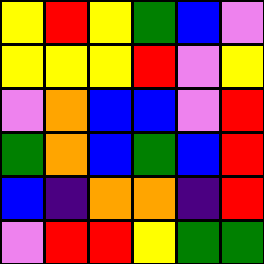[["yellow", "red", "yellow", "green", "blue", "violet"], ["yellow", "yellow", "yellow", "red", "violet", "yellow"], ["violet", "orange", "blue", "blue", "violet", "red"], ["green", "orange", "blue", "green", "blue", "red"], ["blue", "indigo", "orange", "orange", "indigo", "red"], ["violet", "red", "red", "yellow", "green", "green"]]